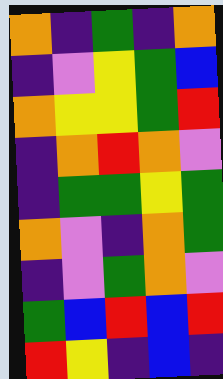[["orange", "indigo", "green", "indigo", "orange"], ["indigo", "violet", "yellow", "green", "blue"], ["orange", "yellow", "yellow", "green", "red"], ["indigo", "orange", "red", "orange", "violet"], ["indigo", "green", "green", "yellow", "green"], ["orange", "violet", "indigo", "orange", "green"], ["indigo", "violet", "green", "orange", "violet"], ["green", "blue", "red", "blue", "red"], ["red", "yellow", "indigo", "blue", "indigo"]]